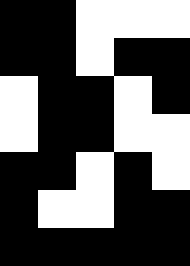[["black", "black", "white", "white", "white"], ["black", "black", "white", "black", "black"], ["white", "black", "black", "white", "black"], ["white", "black", "black", "white", "white"], ["black", "black", "white", "black", "white"], ["black", "white", "white", "black", "black"], ["black", "black", "black", "black", "black"]]